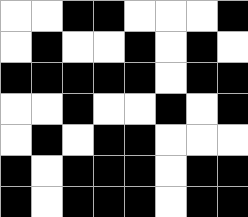[["white", "white", "black", "black", "white", "white", "white", "black"], ["white", "black", "white", "white", "black", "white", "black", "white"], ["black", "black", "black", "black", "black", "white", "black", "black"], ["white", "white", "black", "white", "white", "black", "white", "black"], ["white", "black", "white", "black", "black", "white", "white", "white"], ["black", "white", "black", "black", "black", "white", "black", "black"], ["black", "white", "black", "black", "black", "white", "black", "black"]]